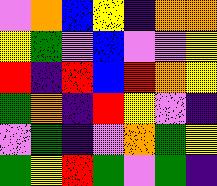[["violet", "orange", "blue", "yellow", "indigo", "orange", "orange"], ["yellow", "green", "violet", "blue", "violet", "violet", "yellow"], ["red", "indigo", "red", "blue", "red", "orange", "yellow"], ["green", "orange", "indigo", "red", "yellow", "violet", "indigo"], ["violet", "green", "indigo", "violet", "orange", "green", "yellow"], ["green", "yellow", "red", "green", "violet", "green", "indigo"]]